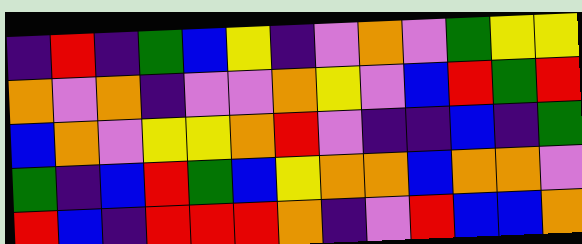[["indigo", "red", "indigo", "green", "blue", "yellow", "indigo", "violet", "orange", "violet", "green", "yellow", "yellow"], ["orange", "violet", "orange", "indigo", "violet", "violet", "orange", "yellow", "violet", "blue", "red", "green", "red"], ["blue", "orange", "violet", "yellow", "yellow", "orange", "red", "violet", "indigo", "indigo", "blue", "indigo", "green"], ["green", "indigo", "blue", "red", "green", "blue", "yellow", "orange", "orange", "blue", "orange", "orange", "violet"], ["red", "blue", "indigo", "red", "red", "red", "orange", "indigo", "violet", "red", "blue", "blue", "orange"]]